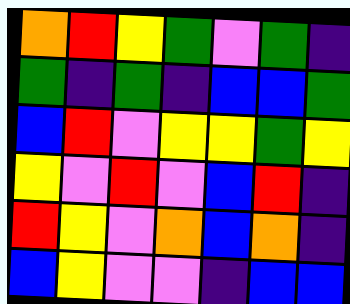[["orange", "red", "yellow", "green", "violet", "green", "indigo"], ["green", "indigo", "green", "indigo", "blue", "blue", "green"], ["blue", "red", "violet", "yellow", "yellow", "green", "yellow"], ["yellow", "violet", "red", "violet", "blue", "red", "indigo"], ["red", "yellow", "violet", "orange", "blue", "orange", "indigo"], ["blue", "yellow", "violet", "violet", "indigo", "blue", "blue"]]